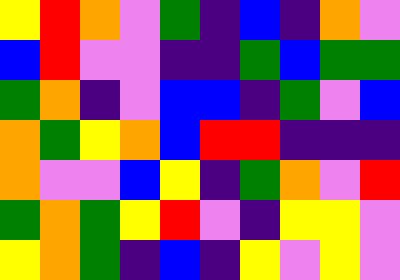[["yellow", "red", "orange", "violet", "green", "indigo", "blue", "indigo", "orange", "violet"], ["blue", "red", "violet", "violet", "indigo", "indigo", "green", "blue", "green", "green"], ["green", "orange", "indigo", "violet", "blue", "blue", "indigo", "green", "violet", "blue"], ["orange", "green", "yellow", "orange", "blue", "red", "red", "indigo", "indigo", "indigo"], ["orange", "violet", "violet", "blue", "yellow", "indigo", "green", "orange", "violet", "red"], ["green", "orange", "green", "yellow", "red", "violet", "indigo", "yellow", "yellow", "violet"], ["yellow", "orange", "green", "indigo", "blue", "indigo", "yellow", "violet", "yellow", "violet"]]